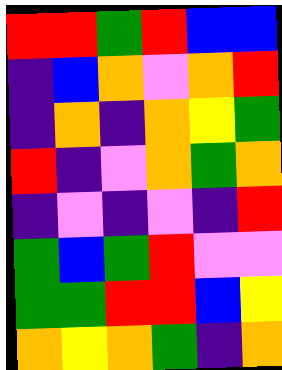[["red", "red", "green", "red", "blue", "blue"], ["indigo", "blue", "orange", "violet", "orange", "red"], ["indigo", "orange", "indigo", "orange", "yellow", "green"], ["red", "indigo", "violet", "orange", "green", "orange"], ["indigo", "violet", "indigo", "violet", "indigo", "red"], ["green", "blue", "green", "red", "violet", "violet"], ["green", "green", "red", "red", "blue", "yellow"], ["orange", "yellow", "orange", "green", "indigo", "orange"]]